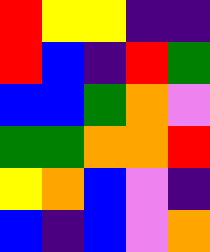[["red", "yellow", "yellow", "indigo", "indigo"], ["red", "blue", "indigo", "red", "green"], ["blue", "blue", "green", "orange", "violet"], ["green", "green", "orange", "orange", "red"], ["yellow", "orange", "blue", "violet", "indigo"], ["blue", "indigo", "blue", "violet", "orange"]]